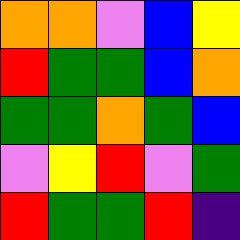[["orange", "orange", "violet", "blue", "yellow"], ["red", "green", "green", "blue", "orange"], ["green", "green", "orange", "green", "blue"], ["violet", "yellow", "red", "violet", "green"], ["red", "green", "green", "red", "indigo"]]